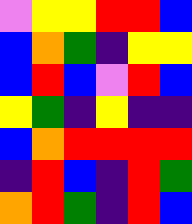[["violet", "yellow", "yellow", "red", "red", "blue"], ["blue", "orange", "green", "indigo", "yellow", "yellow"], ["blue", "red", "blue", "violet", "red", "blue"], ["yellow", "green", "indigo", "yellow", "indigo", "indigo"], ["blue", "orange", "red", "red", "red", "red"], ["indigo", "red", "blue", "indigo", "red", "green"], ["orange", "red", "green", "indigo", "red", "blue"]]